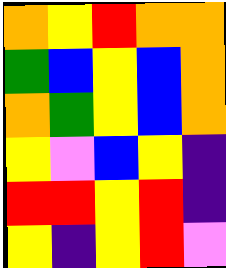[["orange", "yellow", "red", "orange", "orange"], ["green", "blue", "yellow", "blue", "orange"], ["orange", "green", "yellow", "blue", "orange"], ["yellow", "violet", "blue", "yellow", "indigo"], ["red", "red", "yellow", "red", "indigo"], ["yellow", "indigo", "yellow", "red", "violet"]]